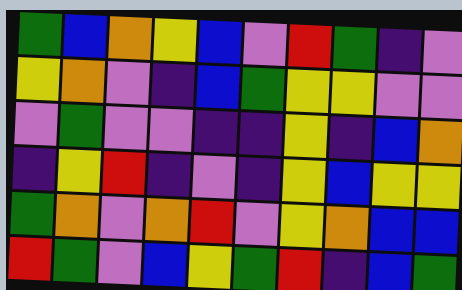[["green", "blue", "orange", "yellow", "blue", "violet", "red", "green", "indigo", "violet"], ["yellow", "orange", "violet", "indigo", "blue", "green", "yellow", "yellow", "violet", "violet"], ["violet", "green", "violet", "violet", "indigo", "indigo", "yellow", "indigo", "blue", "orange"], ["indigo", "yellow", "red", "indigo", "violet", "indigo", "yellow", "blue", "yellow", "yellow"], ["green", "orange", "violet", "orange", "red", "violet", "yellow", "orange", "blue", "blue"], ["red", "green", "violet", "blue", "yellow", "green", "red", "indigo", "blue", "green"]]